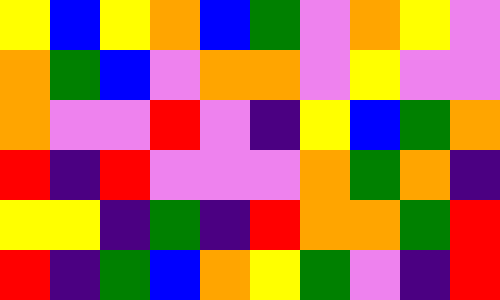[["yellow", "blue", "yellow", "orange", "blue", "green", "violet", "orange", "yellow", "violet"], ["orange", "green", "blue", "violet", "orange", "orange", "violet", "yellow", "violet", "violet"], ["orange", "violet", "violet", "red", "violet", "indigo", "yellow", "blue", "green", "orange"], ["red", "indigo", "red", "violet", "violet", "violet", "orange", "green", "orange", "indigo"], ["yellow", "yellow", "indigo", "green", "indigo", "red", "orange", "orange", "green", "red"], ["red", "indigo", "green", "blue", "orange", "yellow", "green", "violet", "indigo", "red"]]